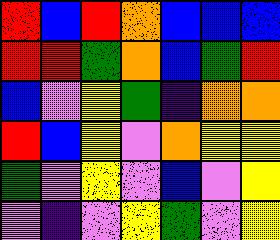[["red", "blue", "red", "orange", "blue", "blue", "blue"], ["red", "red", "green", "orange", "blue", "green", "red"], ["blue", "violet", "yellow", "green", "indigo", "orange", "orange"], ["red", "blue", "yellow", "violet", "orange", "yellow", "yellow"], ["green", "violet", "yellow", "violet", "blue", "violet", "yellow"], ["violet", "indigo", "violet", "yellow", "green", "violet", "yellow"]]